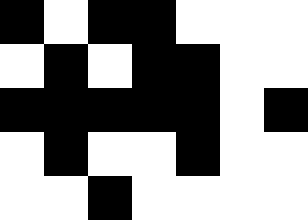[["black", "white", "black", "black", "white", "white", "white"], ["white", "black", "white", "black", "black", "white", "white"], ["black", "black", "black", "black", "black", "white", "black"], ["white", "black", "white", "white", "black", "white", "white"], ["white", "white", "black", "white", "white", "white", "white"]]